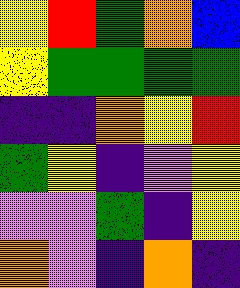[["yellow", "red", "green", "orange", "blue"], ["yellow", "green", "green", "green", "green"], ["indigo", "indigo", "orange", "yellow", "red"], ["green", "yellow", "indigo", "violet", "yellow"], ["violet", "violet", "green", "indigo", "yellow"], ["orange", "violet", "indigo", "orange", "indigo"]]